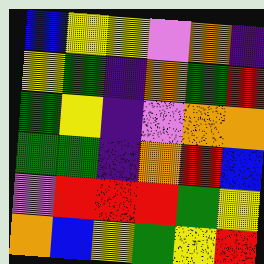[["blue", "yellow", "yellow", "violet", "orange", "indigo"], ["yellow", "green", "indigo", "orange", "green", "red"], ["green", "yellow", "indigo", "violet", "orange", "orange"], ["green", "green", "indigo", "orange", "red", "blue"], ["violet", "red", "red", "red", "green", "yellow"], ["orange", "blue", "yellow", "green", "yellow", "red"]]